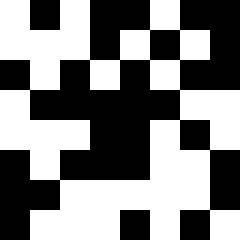[["white", "black", "white", "black", "black", "white", "black", "black"], ["white", "white", "white", "black", "white", "black", "white", "black"], ["black", "white", "black", "white", "black", "white", "black", "black"], ["white", "black", "black", "black", "black", "black", "white", "white"], ["white", "white", "white", "black", "black", "white", "black", "white"], ["black", "white", "black", "black", "black", "white", "white", "black"], ["black", "black", "white", "white", "white", "white", "white", "black"], ["black", "white", "white", "white", "black", "white", "black", "white"]]